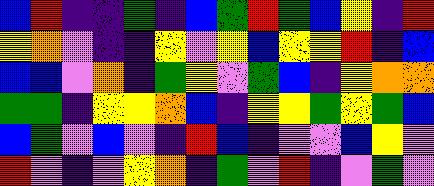[["blue", "red", "indigo", "indigo", "green", "indigo", "blue", "green", "red", "green", "blue", "yellow", "indigo", "red"], ["yellow", "orange", "violet", "indigo", "indigo", "yellow", "violet", "yellow", "blue", "yellow", "yellow", "red", "indigo", "blue"], ["blue", "blue", "violet", "orange", "indigo", "green", "yellow", "violet", "green", "blue", "indigo", "yellow", "orange", "orange"], ["green", "green", "indigo", "yellow", "yellow", "orange", "blue", "indigo", "yellow", "yellow", "green", "yellow", "green", "blue"], ["blue", "green", "violet", "blue", "violet", "indigo", "red", "blue", "indigo", "violet", "violet", "blue", "yellow", "violet"], ["red", "violet", "indigo", "violet", "yellow", "orange", "indigo", "green", "violet", "red", "indigo", "violet", "green", "violet"]]